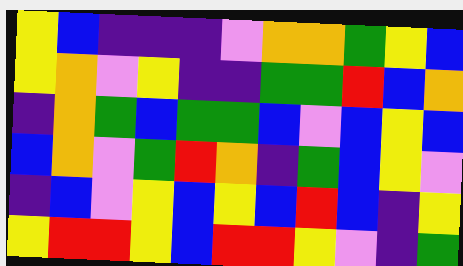[["yellow", "blue", "indigo", "indigo", "indigo", "violet", "orange", "orange", "green", "yellow", "blue"], ["yellow", "orange", "violet", "yellow", "indigo", "indigo", "green", "green", "red", "blue", "orange"], ["indigo", "orange", "green", "blue", "green", "green", "blue", "violet", "blue", "yellow", "blue"], ["blue", "orange", "violet", "green", "red", "orange", "indigo", "green", "blue", "yellow", "violet"], ["indigo", "blue", "violet", "yellow", "blue", "yellow", "blue", "red", "blue", "indigo", "yellow"], ["yellow", "red", "red", "yellow", "blue", "red", "red", "yellow", "violet", "indigo", "green"]]